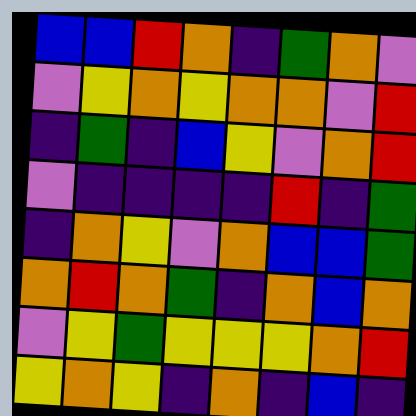[["blue", "blue", "red", "orange", "indigo", "green", "orange", "violet"], ["violet", "yellow", "orange", "yellow", "orange", "orange", "violet", "red"], ["indigo", "green", "indigo", "blue", "yellow", "violet", "orange", "red"], ["violet", "indigo", "indigo", "indigo", "indigo", "red", "indigo", "green"], ["indigo", "orange", "yellow", "violet", "orange", "blue", "blue", "green"], ["orange", "red", "orange", "green", "indigo", "orange", "blue", "orange"], ["violet", "yellow", "green", "yellow", "yellow", "yellow", "orange", "red"], ["yellow", "orange", "yellow", "indigo", "orange", "indigo", "blue", "indigo"]]